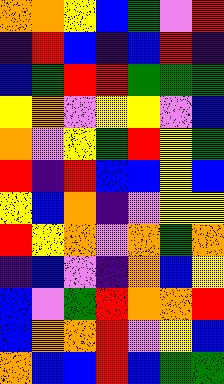[["orange", "orange", "yellow", "blue", "green", "violet", "red"], ["indigo", "red", "blue", "indigo", "blue", "red", "indigo"], ["blue", "green", "red", "red", "green", "green", "green"], ["yellow", "orange", "violet", "yellow", "yellow", "violet", "blue"], ["orange", "violet", "yellow", "green", "red", "yellow", "green"], ["red", "indigo", "red", "blue", "blue", "yellow", "blue"], ["yellow", "blue", "orange", "indigo", "violet", "yellow", "yellow"], ["red", "yellow", "orange", "violet", "orange", "green", "orange"], ["indigo", "blue", "violet", "indigo", "orange", "blue", "yellow"], ["blue", "violet", "green", "red", "orange", "orange", "red"], ["blue", "orange", "orange", "red", "violet", "yellow", "blue"], ["orange", "blue", "blue", "red", "blue", "green", "green"]]